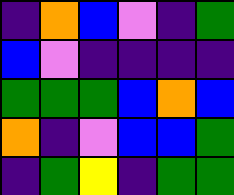[["indigo", "orange", "blue", "violet", "indigo", "green"], ["blue", "violet", "indigo", "indigo", "indigo", "indigo"], ["green", "green", "green", "blue", "orange", "blue"], ["orange", "indigo", "violet", "blue", "blue", "green"], ["indigo", "green", "yellow", "indigo", "green", "green"]]